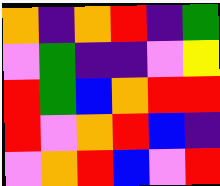[["orange", "indigo", "orange", "red", "indigo", "green"], ["violet", "green", "indigo", "indigo", "violet", "yellow"], ["red", "green", "blue", "orange", "red", "red"], ["red", "violet", "orange", "red", "blue", "indigo"], ["violet", "orange", "red", "blue", "violet", "red"]]